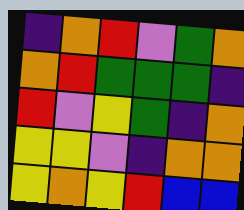[["indigo", "orange", "red", "violet", "green", "orange"], ["orange", "red", "green", "green", "green", "indigo"], ["red", "violet", "yellow", "green", "indigo", "orange"], ["yellow", "yellow", "violet", "indigo", "orange", "orange"], ["yellow", "orange", "yellow", "red", "blue", "blue"]]